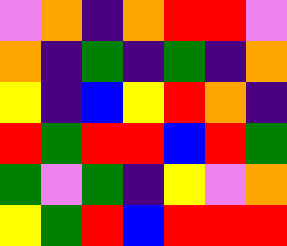[["violet", "orange", "indigo", "orange", "red", "red", "violet"], ["orange", "indigo", "green", "indigo", "green", "indigo", "orange"], ["yellow", "indigo", "blue", "yellow", "red", "orange", "indigo"], ["red", "green", "red", "red", "blue", "red", "green"], ["green", "violet", "green", "indigo", "yellow", "violet", "orange"], ["yellow", "green", "red", "blue", "red", "red", "red"]]